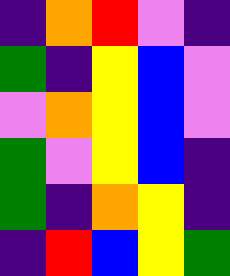[["indigo", "orange", "red", "violet", "indigo"], ["green", "indigo", "yellow", "blue", "violet"], ["violet", "orange", "yellow", "blue", "violet"], ["green", "violet", "yellow", "blue", "indigo"], ["green", "indigo", "orange", "yellow", "indigo"], ["indigo", "red", "blue", "yellow", "green"]]